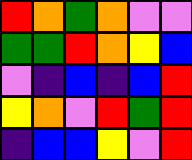[["red", "orange", "green", "orange", "violet", "violet"], ["green", "green", "red", "orange", "yellow", "blue"], ["violet", "indigo", "blue", "indigo", "blue", "red"], ["yellow", "orange", "violet", "red", "green", "red"], ["indigo", "blue", "blue", "yellow", "violet", "red"]]